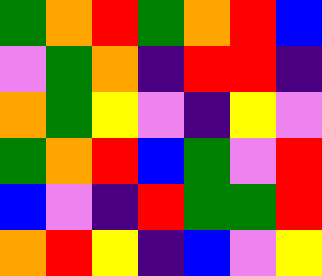[["green", "orange", "red", "green", "orange", "red", "blue"], ["violet", "green", "orange", "indigo", "red", "red", "indigo"], ["orange", "green", "yellow", "violet", "indigo", "yellow", "violet"], ["green", "orange", "red", "blue", "green", "violet", "red"], ["blue", "violet", "indigo", "red", "green", "green", "red"], ["orange", "red", "yellow", "indigo", "blue", "violet", "yellow"]]